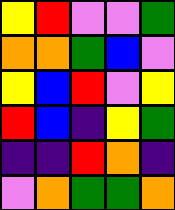[["yellow", "red", "violet", "violet", "green"], ["orange", "orange", "green", "blue", "violet"], ["yellow", "blue", "red", "violet", "yellow"], ["red", "blue", "indigo", "yellow", "green"], ["indigo", "indigo", "red", "orange", "indigo"], ["violet", "orange", "green", "green", "orange"]]